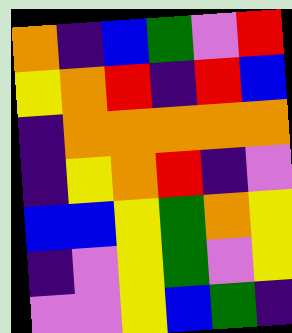[["orange", "indigo", "blue", "green", "violet", "red"], ["yellow", "orange", "red", "indigo", "red", "blue"], ["indigo", "orange", "orange", "orange", "orange", "orange"], ["indigo", "yellow", "orange", "red", "indigo", "violet"], ["blue", "blue", "yellow", "green", "orange", "yellow"], ["indigo", "violet", "yellow", "green", "violet", "yellow"], ["violet", "violet", "yellow", "blue", "green", "indigo"]]